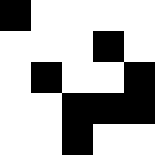[["black", "white", "white", "white", "white"], ["white", "white", "white", "black", "white"], ["white", "black", "white", "white", "black"], ["white", "white", "black", "black", "black"], ["white", "white", "black", "white", "white"]]